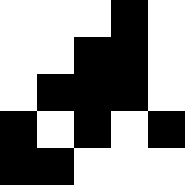[["white", "white", "white", "black", "white"], ["white", "white", "black", "black", "white"], ["white", "black", "black", "black", "white"], ["black", "white", "black", "white", "black"], ["black", "black", "white", "white", "white"]]